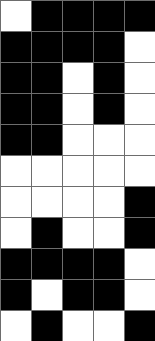[["white", "black", "black", "black", "black"], ["black", "black", "black", "black", "white"], ["black", "black", "white", "black", "white"], ["black", "black", "white", "black", "white"], ["black", "black", "white", "white", "white"], ["white", "white", "white", "white", "white"], ["white", "white", "white", "white", "black"], ["white", "black", "white", "white", "black"], ["black", "black", "black", "black", "white"], ["black", "white", "black", "black", "white"], ["white", "black", "white", "white", "black"]]